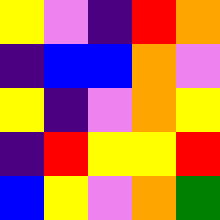[["yellow", "violet", "indigo", "red", "orange"], ["indigo", "blue", "blue", "orange", "violet"], ["yellow", "indigo", "violet", "orange", "yellow"], ["indigo", "red", "yellow", "yellow", "red"], ["blue", "yellow", "violet", "orange", "green"]]